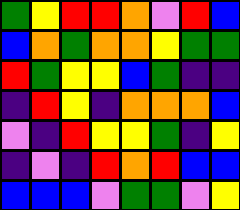[["green", "yellow", "red", "red", "orange", "violet", "red", "blue"], ["blue", "orange", "green", "orange", "orange", "yellow", "green", "green"], ["red", "green", "yellow", "yellow", "blue", "green", "indigo", "indigo"], ["indigo", "red", "yellow", "indigo", "orange", "orange", "orange", "blue"], ["violet", "indigo", "red", "yellow", "yellow", "green", "indigo", "yellow"], ["indigo", "violet", "indigo", "red", "orange", "red", "blue", "blue"], ["blue", "blue", "blue", "violet", "green", "green", "violet", "yellow"]]